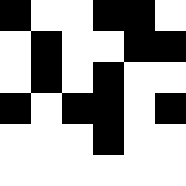[["black", "white", "white", "black", "black", "white"], ["white", "black", "white", "white", "black", "black"], ["white", "black", "white", "black", "white", "white"], ["black", "white", "black", "black", "white", "black"], ["white", "white", "white", "black", "white", "white"], ["white", "white", "white", "white", "white", "white"]]